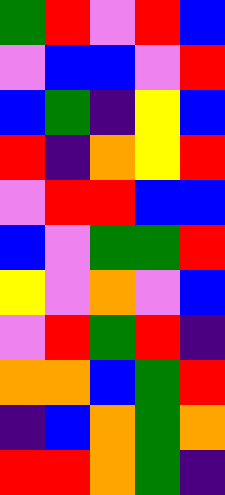[["green", "red", "violet", "red", "blue"], ["violet", "blue", "blue", "violet", "red"], ["blue", "green", "indigo", "yellow", "blue"], ["red", "indigo", "orange", "yellow", "red"], ["violet", "red", "red", "blue", "blue"], ["blue", "violet", "green", "green", "red"], ["yellow", "violet", "orange", "violet", "blue"], ["violet", "red", "green", "red", "indigo"], ["orange", "orange", "blue", "green", "red"], ["indigo", "blue", "orange", "green", "orange"], ["red", "red", "orange", "green", "indigo"]]